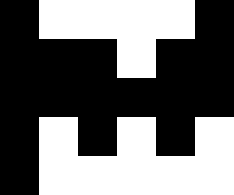[["black", "white", "white", "white", "white", "black"], ["black", "black", "black", "white", "black", "black"], ["black", "black", "black", "black", "black", "black"], ["black", "white", "black", "white", "black", "white"], ["black", "white", "white", "white", "white", "white"]]